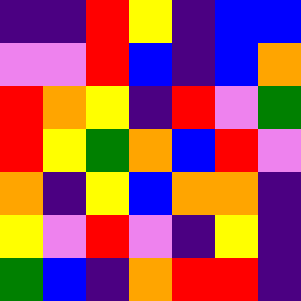[["indigo", "indigo", "red", "yellow", "indigo", "blue", "blue"], ["violet", "violet", "red", "blue", "indigo", "blue", "orange"], ["red", "orange", "yellow", "indigo", "red", "violet", "green"], ["red", "yellow", "green", "orange", "blue", "red", "violet"], ["orange", "indigo", "yellow", "blue", "orange", "orange", "indigo"], ["yellow", "violet", "red", "violet", "indigo", "yellow", "indigo"], ["green", "blue", "indigo", "orange", "red", "red", "indigo"]]